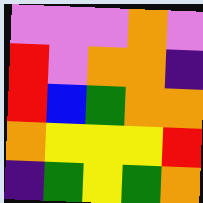[["violet", "violet", "violet", "orange", "violet"], ["red", "violet", "orange", "orange", "indigo"], ["red", "blue", "green", "orange", "orange"], ["orange", "yellow", "yellow", "yellow", "red"], ["indigo", "green", "yellow", "green", "orange"]]